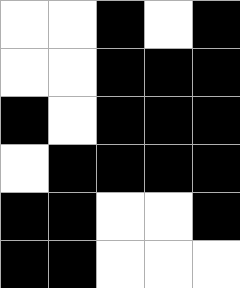[["white", "white", "black", "white", "black"], ["white", "white", "black", "black", "black"], ["black", "white", "black", "black", "black"], ["white", "black", "black", "black", "black"], ["black", "black", "white", "white", "black"], ["black", "black", "white", "white", "white"]]